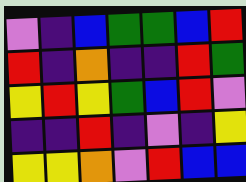[["violet", "indigo", "blue", "green", "green", "blue", "red"], ["red", "indigo", "orange", "indigo", "indigo", "red", "green"], ["yellow", "red", "yellow", "green", "blue", "red", "violet"], ["indigo", "indigo", "red", "indigo", "violet", "indigo", "yellow"], ["yellow", "yellow", "orange", "violet", "red", "blue", "blue"]]